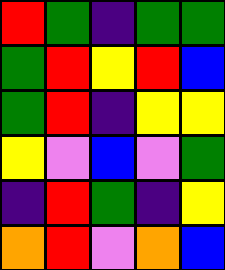[["red", "green", "indigo", "green", "green"], ["green", "red", "yellow", "red", "blue"], ["green", "red", "indigo", "yellow", "yellow"], ["yellow", "violet", "blue", "violet", "green"], ["indigo", "red", "green", "indigo", "yellow"], ["orange", "red", "violet", "orange", "blue"]]